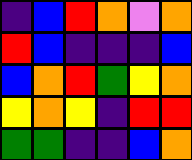[["indigo", "blue", "red", "orange", "violet", "orange"], ["red", "blue", "indigo", "indigo", "indigo", "blue"], ["blue", "orange", "red", "green", "yellow", "orange"], ["yellow", "orange", "yellow", "indigo", "red", "red"], ["green", "green", "indigo", "indigo", "blue", "orange"]]